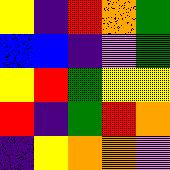[["yellow", "indigo", "red", "orange", "green"], ["blue", "blue", "indigo", "violet", "green"], ["yellow", "red", "green", "yellow", "yellow"], ["red", "indigo", "green", "red", "orange"], ["indigo", "yellow", "orange", "orange", "violet"]]